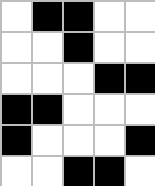[["white", "black", "black", "white", "white"], ["white", "white", "black", "white", "white"], ["white", "white", "white", "black", "black"], ["black", "black", "white", "white", "white"], ["black", "white", "white", "white", "black"], ["white", "white", "black", "black", "white"]]